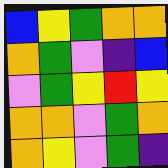[["blue", "yellow", "green", "orange", "orange"], ["orange", "green", "violet", "indigo", "blue"], ["violet", "green", "yellow", "red", "yellow"], ["orange", "orange", "violet", "green", "orange"], ["orange", "yellow", "violet", "green", "indigo"]]